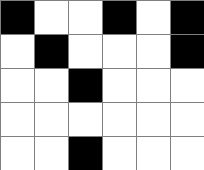[["black", "white", "white", "black", "white", "black"], ["white", "black", "white", "white", "white", "black"], ["white", "white", "black", "white", "white", "white"], ["white", "white", "white", "white", "white", "white"], ["white", "white", "black", "white", "white", "white"]]